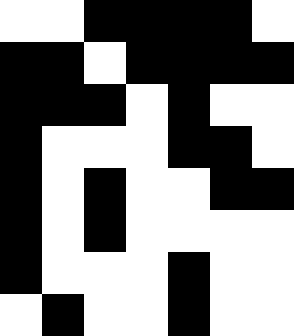[["white", "white", "black", "black", "black", "black", "white"], ["black", "black", "white", "black", "black", "black", "black"], ["black", "black", "black", "white", "black", "white", "white"], ["black", "white", "white", "white", "black", "black", "white"], ["black", "white", "black", "white", "white", "black", "black"], ["black", "white", "black", "white", "white", "white", "white"], ["black", "white", "white", "white", "black", "white", "white"], ["white", "black", "white", "white", "black", "white", "white"]]